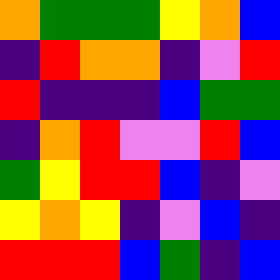[["orange", "green", "green", "green", "yellow", "orange", "blue"], ["indigo", "red", "orange", "orange", "indigo", "violet", "red"], ["red", "indigo", "indigo", "indigo", "blue", "green", "green"], ["indigo", "orange", "red", "violet", "violet", "red", "blue"], ["green", "yellow", "red", "red", "blue", "indigo", "violet"], ["yellow", "orange", "yellow", "indigo", "violet", "blue", "indigo"], ["red", "red", "red", "blue", "green", "indigo", "blue"]]